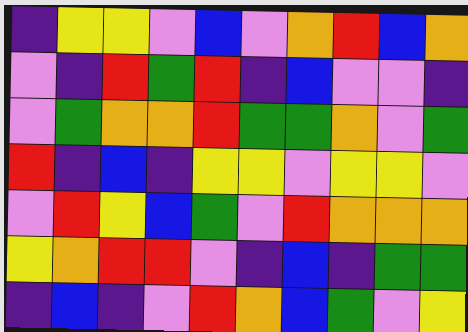[["indigo", "yellow", "yellow", "violet", "blue", "violet", "orange", "red", "blue", "orange"], ["violet", "indigo", "red", "green", "red", "indigo", "blue", "violet", "violet", "indigo"], ["violet", "green", "orange", "orange", "red", "green", "green", "orange", "violet", "green"], ["red", "indigo", "blue", "indigo", "yellow", "yellow", "violet", "yellow", "yellow", "violet"], ["violet", "red", "yellow", "blue", "green", "violet", "red", "orange", "orange", "orange"], ["yellow", "orange", "red", "red", "violet", "indigo", "blue", "indigo", "green", "green"], ["indigo", "blue", "indigo", "violet", "red", "orange", "blue", "green", "violet", "yellow"]]